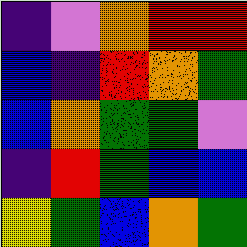[["indigo", "violet", "orange", "red", "red"], ["blue", "indigo", "red", "orange", "green"], ["blue", "orange", "green", "green", "violet"], ["indigo", "red", "green", "blue", "blue"], ["yellow", "green", "blue", "orange", "green"]]